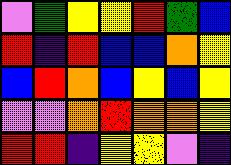[["violet", "green", "yellow", "yellow", "red", "green", "blue"], ["red", "indigo", "red", "blue", "blue", "orange", "yellow"], ["blue", "red", "orange", "blue", "yellow", "blue", "yellow"], ["violet", "violet", "orange", "red", "orange", "orange", "yellow"], ["red", "red", "indigo", "yellow", "yellow", "violet", "indigo"]]